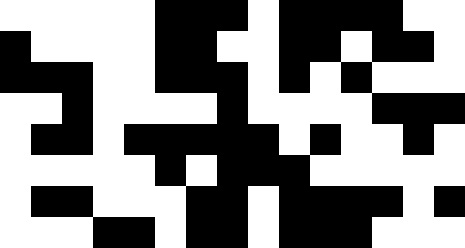[["white", "white", "white", "white", "white", "black", "black", "black", "white", "black", "black", "black", "black", "white", "white"], ["black", "white", "white", "white", "white", "black", "black", "white", "white", "black", "black", "white", "black", "black", "white"], ["black", "black", "black", "white", "white", "black", "black", "black", "white", "black", "white", "black", "white", "white", "white"], ["white", "white", "black", "white", "white", "white", "white", "black", "white", "white", "white", "white", "black", "black", "black"], ["white", "black", "black", "white", "black", "black", "black", "black", "black", "white", "black", "white", "white", "black", "white"], ["white", "white", "white", "white", "white", "black", "white", "black", "black", "black", "white", "white", "white", "white", "white"], ["white", "black", "black", "white", "white", "white", "black", "black", "white", "black", "black", "black", "black", "white", "black"], ["white", "white", "white", "black", "black", "white", "black", "black", "white", "black", "black", "black", "white", "white", "white"]]